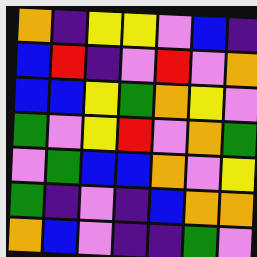[["orange", "indigo", "yellow", "yellow", "violet", "blue", "indigo"], ["blue", "red", "indigo", "violet", "red", "violet", "orange"], ["blue", "blue", "yellow", "green", "orange", "yellow", "violet"], ["green", "violet", "yellow", "red", "violet", "orange", "green"], ["violet", "green", "blue", "blue", "orange", "violet", "yellow"], ["green", "indigo", "violet", "indigo", "blue", "orange", "orange"], ["orange", "blue", "violet", "indigo", "indigo", "green", "violet"]]